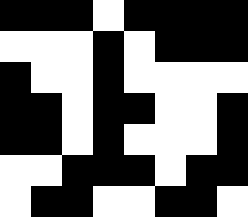[["black", "black", "black", "white", "black", "black", "black", "black"], ["white", "white", "white", "black", "white", "black", "black", "black"], ["black", "white", "white", "black", "white", "white", "white", "white"], ["black", "black", "white", "black", "black", "white", "white", "black"], ["black", "black", "white", "black", "white", "white", "white", "black"], ["white", "white", "black", "black", "black", "white", "black", "black"], ["white", "black", "black", "white", "white", "black", "black", "white"]]